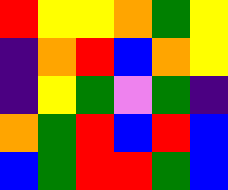[["red", "yellow", "yellow", "orange", "green", "yellow"], ["indigo", "orange", "red", "blue", "orange", "yellow"], ["indigo", "yellow", "green", "violet", "green", "indigo"], ["orange", "green", "red", "blue", "red", "blue"], ["blue", "green", "red", "red", "green", "blue"]]